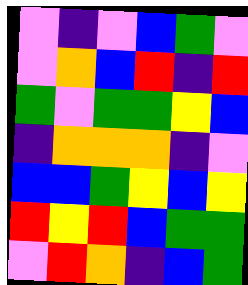[["violet", "indigo", "violet", "blue", "green", "violet"], ["violet", "orange", "blue", "red", "indigo", "red"], ["green", "violet", "green", "green", "yellow", "blue"], ["indigo", "orange", "orange", "orange", "indigo", "violet"], ["blue", "blue", "green", "yellow", "blue", "yellow"], ["red", "yellow", "red", "blue", "green", "green"], ["violet", "red", "orange", "indigo", "blue", "green"]]